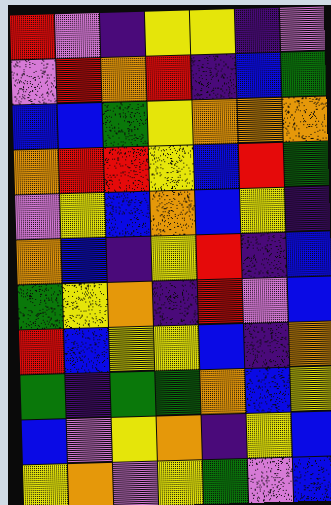[["red", "violet", "indigo", "yellow", "yellow", "indigo", "violet"], ["violet", "red", "orange", "red", "indigo", "blue", "green"], ["blue", "blue", "green", "yellow", "orange", "orange", "orange"], ["orange", "red", "red", "yellow", "blue", "red", "green"], ["violet", "yellow", "blue", "orange", "blue", "yellow", "indigo"], ["orange", "blue", "indigo", "yellow", "red", "indigo", "blue"], ["green", "yellow", "orange", "indigo", "red", "violet", "blue"], ["red", "blue", "yellow", "yellow", "blue", "indigo", "orange"], ["green", "indigo", "green", "green", "orange", "blue", "yellow"], ["blue", "violet", "yellow", "orange", "indigo", "yellow", "blue"], ["yellow", "orange", "violet", "yellow", "green", "violet", "blue"]]